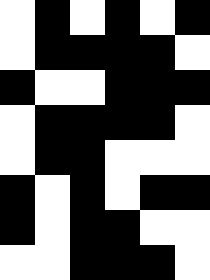[["white", "black", "white", "black", "white", "black"], ["white", "black", "black", "black", "black", "white"], ["black", "white", "white", "black", "black", "black"], ["white", "black", "black", "black", "black", "white"], ["white", "black", "black", "white", "white", "white"], ["black", "white", "black", "white", "black", "black"], ["black", "white", "black", "black", "white", "white"], ["white", "white", "black", "black", "black", "white"]]